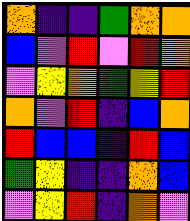[["orange", "indigo", "indigo", "green", "orange", "orange"], ["blue", "violet", "red", "violet", "red", "orange"], ["violet", "yellow", "orange", "green", "yellow", "red"], ["orange", "violet", "red", "indigo", "blue", "orange"], ["red", "blue", "blue", "indigo", "red", "blue"], ["green", "yellow", "indigo", "indigo", "orange", "blue"], ["violet", "yellow", "red", "indigo", "orange", "violet"]]